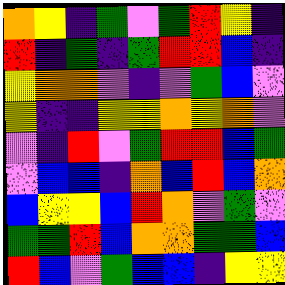[["orange", "yellow", "indigo", "green", "violet", "green", "red", "yellow", "indigo"], ["red", "indigo", "green", "indigo", "green", "red", "red", "blue", "indigo"], ["yellow", "orange", "orange", "violet", "indigo", "violet", "green", "blue", "violet"], ["yellow", "indigo", "indigo", "yellow", "yellow", "orange", "yellow", "orange", "violet"], ["violet", "indigo", "red", "violet", "green", "red", "red", "blue", "green"], ["violet", "blue", "blue", "indigo", "orange", "blue", "red", "blue", "orange"], ["blue", "yellow", "yellow", "blue", "red", "orange", "violet", "green", "violet"], ["green", "green", "red", "blue", "orange", "orange", "green", "green", "blue"], ["red", "blue", "violet", "green", "blue", "blue", "indigo", "yellow", "yellow"]]